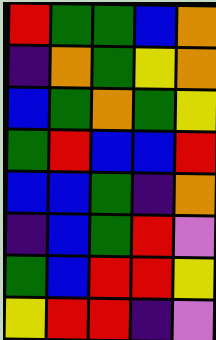[["red", "green", "green", "blue", "orange"], ["indigo", "orange", "green", "yellow", "orange"], ["blue", "green", "orange", "green", "yellow"], ["green", "red", "blue", "blue", "red"], ["blue", "blue", "green", "indigo", "orange"], ["indigo", "blue", "green", "red", "violet"], ["green", "blue", "red", "red", "yellow"], ["yellow", "red", "red", "indigo", "violet"]]